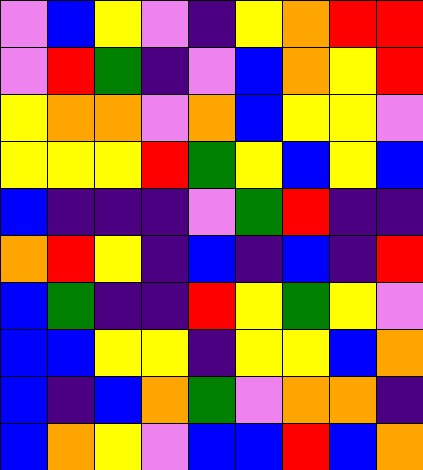[["violet", "blue", "yellow", "violet", "indigo", "yellow", "orange", "red", "red"], ["violet", "red", "green", "indigo", "violet", "blue", "orange", "yellow", "red"], ["yellow", "orange", "orange", "violet", "orange", "blue", "yellow", "yellow", "violet"], ["yellow", "yellow", "yellow", "red", "green", "yellow", "blue", "yellow", "blue"], ["blue", "indigo", "indigo", "indigo", "violet", "green", "red", "indigo", "indigo"], ["orange", "red", "yellow", "indigo", "blue", "indigo", "blue", "indigo", "red"], ["blue", "green", "indigo", "indigo", "red", "yellow", "green", "yellow", "violet"], ["blue", "blue", "yellow", "yellow", "indigo", "yellow", "yellow", "blue", "orange"], ["blue", "indigo", "blue", "orange", "green", "violet", "orange", "orange", "indigo"], ["blue", "orange", "yellow", "violet", "blue", "blue", "red", "blue", "orange"]]